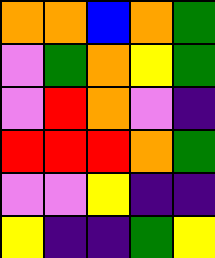[["orange", "orange", "blue", "orange", "green"], ["violet", "green", "orange", "yellow", "green"], ["violet", "red", "orange", "violet", "indigo"], ["red", "red", "red", "orange", "green"], ["violet", "violet", "yellow", "indigo", "indigo"], ["yellow", "indigo", "indigo", "green", "yellow"]]